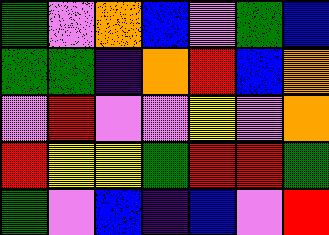[["green", "violet", "orange", "blue", "violet", "green", "blue"], ["green", "green", "indigo", "orange", "red", "blue", "orange"], ["violet", "red", "violet", "violet", "yellow", "violet", "orange"], ["red", "yellow", "yellow", "green", "red", "red", "green"], ["green", "violet", "blue", "indigo", "blue", "violet", "red"]]